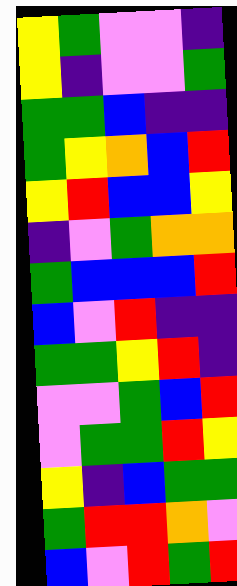[["yellow", "green", "violet", "violet", "indigo"], ["yellow", "indigo", "violet", "violet", "green"], ["green", "green", "blue", "indigo", "indigo"], ["green", "yellow", "orange", "blue", "red"], ["yellow", "red", "blue", "blue", "yellow"], ["indigo", "violet", "green", "orange", "orange"], ["green", "blue", "blue", "blue", "red"], ["blue", "violet", "red", "indigo", "indigo"], ["green", "green", "yellow", "red", "indigo"], ["violet", "violet", "green", "blue", "red"], ["violet", "green", "green", "red", "yellow"], ["yellow", "indigo", "blue", "green", "green"], ["green", "red", "red", "orange", "violet"], ["blue", "violet", "red", "green", "red"]]